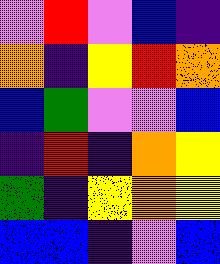[["violet", "red", "violet", "blue", "indigo"], ["orange", "indigo", "yellow", "red", "orange"], ["blue", "green", "violet", "violet", "blue"], ["indigo", "red", "indigo", "orange", "yellow"], ["green", "indigo", "yellow", "orange", "yellow"], ["blue", "blue", "indigo", "violet", "blue"]]